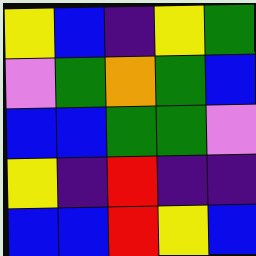[["yellow", "blue", "indigo", "yellow", "green"], ["violet", "green", "orange", "green", "blue"], ["blue", "blue", "green", "green", "violet"], ["yellow", "indigo", "red", "indigo", "indigo"], ["blue", "blue", "red", "yellow", "blue"]]